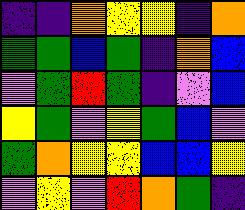[["indigo", "indigo", "orange", "yellow", "yellow", "indigo", "orange"], ["green", "green", "blue", "green", "indigo", "orange", "blue"], ["violet", "green", "red", "green", "indigo", "violet", "blue"], ["yellow", "green", "violet", "yellow", "green", "blue", "violet"], ["green", "orange", "yellow", "yellow", "blue", "blue", "yellow"], ["violet", "yellow", "violet", "red", "orange", "green", "indigo"]]